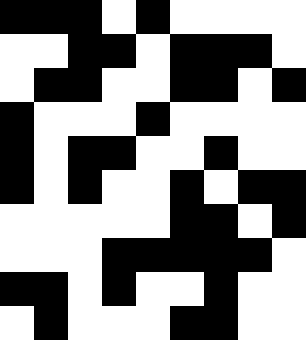[["black", "black", "black", "white", "black", "white", "white", "white", "white"], ["white", "white", "black", "black", "white", "black", "black", "black", "white"], ["white", "black", "black", "white", "white", "black", "black", "white", "black"], ["black", "white", "white", "white", "black", "white", "white", "white", "white"], ["black", "white", "black", "black", "white", "white", "black", "white", "white"], ["black", "white", "black", "white", "white", "black", "white", "black", "black"], ["white", "white", "white", "white", "white", "black", "black", "white", "black"], ["white", "white", "white", "black", "black", "black", "black", "black", "white"], ["black", "black", "white", "black", "white", "white", "black", "white", "white"], ["white", "black", "white", "white", "white", "black", "black", "white", "white"]]